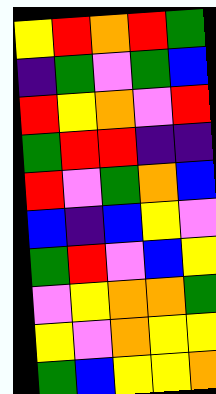[["yellow", "red", "orange", "red", "green"], ["indigo", "green", "violet", "green", "blue"], ["red", "yellow", "orange", "violet", "red"], ["green", "red", "red", "indigo", "indigo"], ["red", "violet", "green", "orange", "blue"], ["blue", "indigo", "blue", "yellow", "violet"], ["green", "red", "violet", "blue", "yellow"], ["violet", "yellow", "orange", "orange", "green"], ["yellow", "violet", "orange", "yellow", "yellow"], ["green", "blue", "yellow", "yellow", "orange"]]